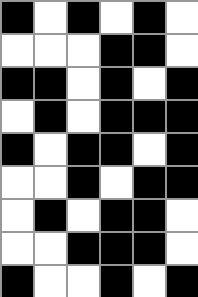[["black", "white", "black", "white", "black", "white"], ["white", "white", "white", "black", "black", "white"], ["black", "black", "white", "black", "white", "black"], ["white", "black", "white", "black", "black", "black"], ["black", "white", "black", "black", "white", "black"], ["white", "white", "black", "white", "black", "black"], ["white", "black", "white", "black", "black", "white"], ["white", "white", "black", "black", "black", "white"], ["black", "white", "white", "black", "white", "black"]]